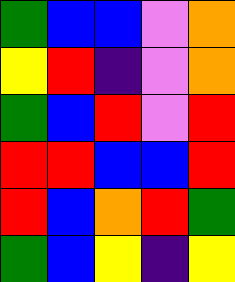[["green", "blue", "blue", "violet", "orange"], ["yellow", "red", "indigo", "violet", "orange"], ["green", "blue", "red", "violet", "red"], ["red", "red", "blue", "blue", "red"], ["red", "blue", "orange", "red", "green"], ["green", "blue", "yellow", "indigo", "yellow"]]